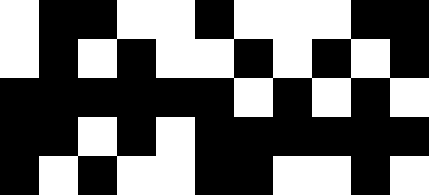[["white", "black", "black", "white", "white", "black", "white", "white", "white", "black", "black"], ["white", "black", "white", "black", "white", "white", "black", "white", "black", "white", "black"], ["black", "black", "black", "black", "black", "black", "white", "black", "white", "black", "white"], ["black", "black", "white", "black", "white", "black", "black", "black", "black", "black", "black"], ["black", "white", "black", "white", "white", "black", "black", "white", "white", "black", "white"]]